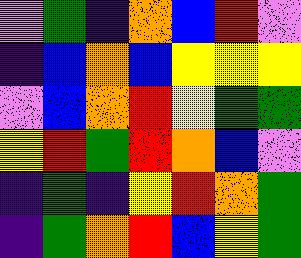[["violet", "green", "indigo", "orange", "blue", "red", "violet"], ["indigo", "blue", "orange", "blue", "yellow", "yellow", "yellow"], ["violet", "blue", "orange", "red", "yellow", "green", "green"], ["yellow", "red", "green", "red", "orange", "blue", "violet"], ["indigo", "green", "indigo", "yellow", "red", "orange", "green"], ["indigo", "green", "orange", "red", "blue", "yellow", "green"]]